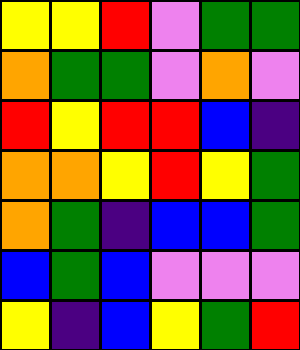[["yellow", "yellow", "red", "violet", "green", "green"], ["orange", "green", "green", "violet", "orange", "violet"], ["red", "yellow", "red", "red", "blue", "indigo"], ["orange", "orange", "yellow", "red", "yellow", "green"], ["orange", "green", "indigo", "blue", "blue", "green"], ["blue", "green", "blue", "violet", "violet", "violet"], ["yellow", "indigo", "blue", "yellow", "green", "red"]]